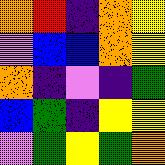[["orange", "red", "indigo", "orange", "yellow"], ["violet", "blue", "blue", "orange", "yellow"], ["orange", "indigo", "violet", "indigo", "green"], ["blue", "green", "indigo", "yellow", "yellow"], ["violet", "green", "yellow", "green", "orange"]]